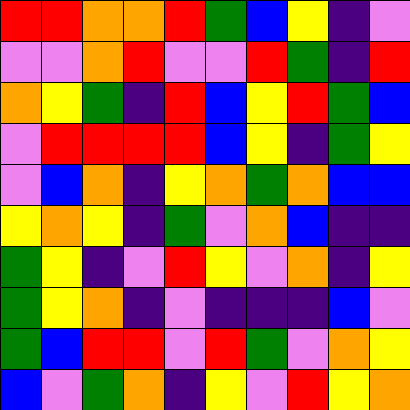[["red", "red", "orange", "orange", "red", "green", "blue", "yellow", "indigo", "violet"], ["violet", "violet", "orange", "red", "violet", "violet", "red", "green", "indigo", "red"], ["orange", "yellow", "green", "indigo", "red", "blue", "yellow", "red", "green", "blue"], ["violet", "red", "red", "red", "red", "blue", "yellow", "indigo", "green", "yellow"], ["violet", "blue", "orange", "indigo", "yellow", "orange", "green", "orange", "blue", "blue"], ["yellow", "orange", "yellow", "indigo", "green", "violet", "orange", "blue", "indigo", "indigo"], ["green", "yellow", "indigo", "violet", "red", "yellow", "violet", "orange", "indigo", "yellow"], ["green", "yellow", "orange", "indigo", "violet", "indigo", "indigo", "indigo", "blue", "violet"], ["green", "blue", "red", "red", "violet", "red", "green", "violet", "orange", "yellow"], ["blue", "violet", "green", "orange", "indigo", "yellow", "violet", "red", "yellow", "orange"]]